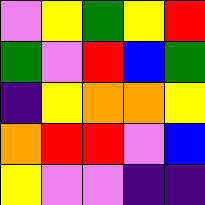[["violet", "yellow", "green", "yellow", "red"], ["green", "violet", "red", "blue", "green"], ["indigo", "yellow", "orange", "orange", "yellow"], ["orange", "red", "red", "violet", "blue"], ["yellow", "violet", "violet", "indigo", "indigo"]]